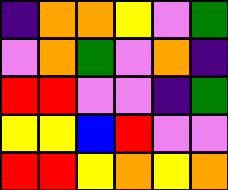[["indigo", "orange", "orange", "yellow", "violet", "green"], ["violet", "orange", "green", "violet", "orange", "indigo"], ["red", "red", "violet", "violet", "indigo", "green"], ["yellow", "yellow", "blue", "red", "violet", "violet"], ["red", "red", "yellow", "orange", "yellow", "orange"]]